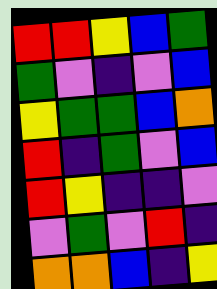[["red", "red", "yellow", "blue", "green"], ["green", "violet", "indigo", "violet", "blue"], ["yellow", "green", "green", "blue", "orange"], ["red", "indigo", "green", "violet", "blue"], ["red", "yellow", "indigo", "indigo", "violet"], ["violet", "green", "violet", "red", "indigo"], ["orange", "orange", "blue", "indigo", "yellow"]]